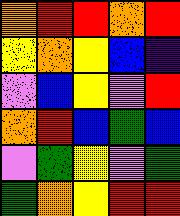[["orange", "red", "red", "orange", "red"], ["yellow", "orange", "yellow", "blue", "indigo"], ["violet", "blue", "yellow", "violet", "red"], ["orange", "red", "blue", "green", "blue"], ["violet", "green", "yellow", "violet", "green"], ["green", "orange", "yellow", "red", "red"]]